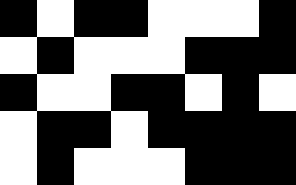[["black", "white", "black", "black", "white", "white", "white", "black"], ["white", "black", "white", "white", "white", "black", "black", "black"], ["black", "white", "white", "black", "black", "white", "black", "white"], ["white", "black", "black", "white", "black", "black", "black", "black"], ["white", "black", "white", "white", "white", "black", "black", "black"]]